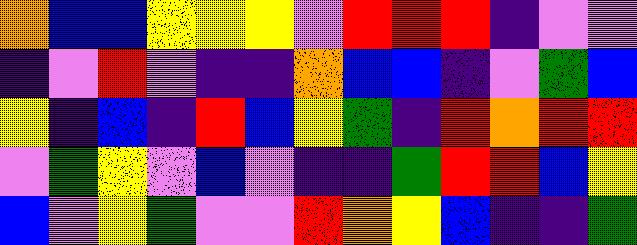[["orange", "blue", "blue", "yellow", "yellow", "yellow", "violet", "red", "red", "red", "indigo", "violet", "violet"], ["indigo", "violet", "red", "violet", "indigo", "indigo", "orange", "blue", "blue", "indigo", "violet", "green", "blue"], ["yellow", "indigo", "blue", "indigo", "red", "blue", "yellow", "green", "indigo", "red", "orange", "red", "red"], ["violet", "green", "yellow", "violet", "blue", "violet", "indigo", "indigo", "green", "red", "red", "blue", "yellow"], ["blue", "violet", "yellow", "green", "violet", "violet", "red", "orange", "yellow", "blue", "indigo", "indigo", "green"]]